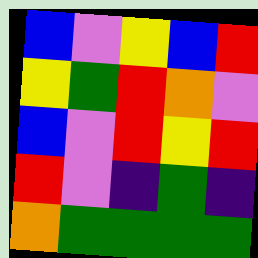[["blue", "violet", "yellow", "blue", "red"], ["yellow", "green", "red", "orange", "violet"], ["blue", "violet", "red", "yellow", "red"], ["red", "violet", "indigo", "green", "indigo"], ["orange", "green", "green", "green", "green"]]